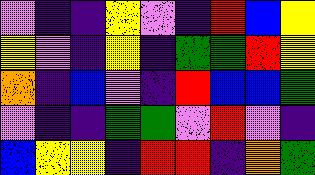[["violet", "indigo", "indigo", "yellow", "violet", "indigo", "red", "blue", "yellow"], ["yellow", "violet", "indigo", "yellow", "indigo", "green", "green", "red", "yellow"], ["orange", "indigo", "blue", "violet", "indigo", "red", "blue", "blue", "green"], ["violet", "indigo", "indigo", "green", "green", "violet", "red", "violet", "indigo"], ["blue", "yellow", "yellow", "indigo", "red", "red", "indigo", "orange", "green"]]